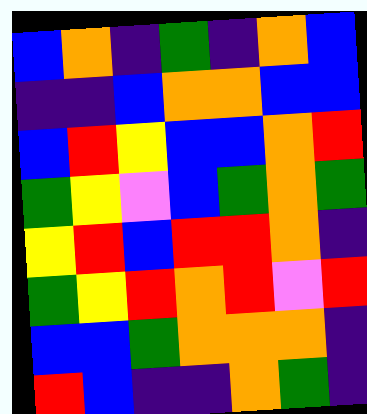[["blue", "orange", "indigo", "green", "indigo", "orange", "blue"], ["indigo", "indigo", "blue", "orange", "orange", "blue", "blue"], ["blue", "red", "yellow", "blue", "blue", "orange", "red"], ["green", "yellow", "violet", "blue", "green", "orange", "green"], ["yellow", "red", "blue", "red", "red", "orange", "indigo"], ["green", "yellow", "red", "orange", "red", "violet", "red"], ["blue", "blue", "green", "orange", "orange", "orange", "indigo"], ["red", "blue", "indigo", "indigo", "orange", "green", "indigo"]]